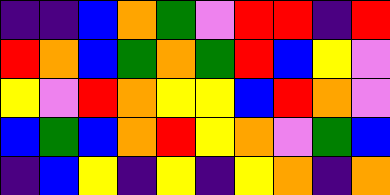[["indigo", "indigo", "blue", "orange", "green", "violet", "red", "red", "indigo", "red"], ["red", "orange", "blue", "green", "orange", "green", "red", "blue", "yellow", "violet"], ["yellow", "violet", "red", "orange", "yellow", "yellow", "blue", "red", "orange", "violet"], ["blue", "green", "blue", "orange", "red", "yellow", "orange", "violet", "green", "blue"], ["indigo", "blue", "yellow", "indigo", "yellow", "indigo", "yellow", "orange", "indigo", "orange"]]